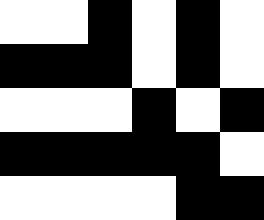[["white", "white", "black", "white", "black", "white"], ["black", "black", "black", "white", "black", "white"], ["white", "white", "white", "black", "white", "black"], ["black", "black", "black", "black", "black", "white"], ["white", "white", "white", "white", "black", "black"]]